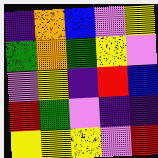[["indigo", "orange", "blue", "violet", "yellow"], ["green", "orange", "green", "yellow", "violet"], ["violet", "yellow", "indigo", "red", "blue"], ["red", "green", "violet", "indigo", "indigo"], ["yellow", "yellow", "yellow", "violet", "red"]]